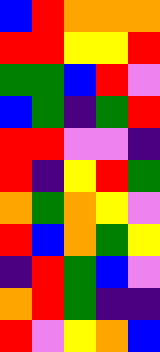[["blue", "red", "orange", "orange", "orange"], ["red", "red", "yellow", "yellow", "red"], ["green", "green", "blue", "red", "violet"], ["blue", "green", "indigo", "green", "red"], ["red", "red", "violet", "violet", "indigo"], ["red", "indigo", "yellow", "red", "green"], ["orange", "green", "orange", "yellow", "violet"], ["red", "blue", "orange", "green", "yellow"], ["indigo", "red", "green", "blue", "violet"], ["orange", "red", "green", "indigo", "indigo"], ["red", "violet", "yellow", "orange", "blue"]]